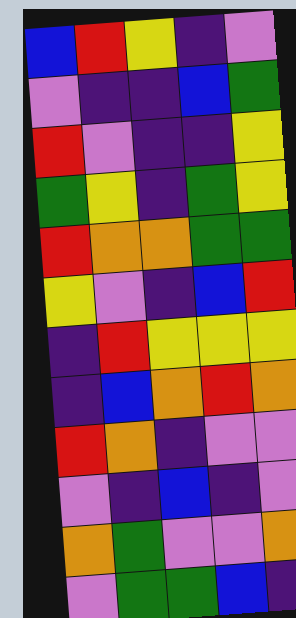[["blue", "red", "yellow", "indigo", "violet"], ["violet", "indigo", "indigo", "blue", "green"], ["red", "violet", "indigo", "indigo", "yellow"], ["green", "yellow", "indigo", "green", "yellow"], ["red", "orange", "orange", "green", "green"], ["yellow", "violet", "indigo", "blue", "red"], ["indigo", "red", "yellow", "yellow", "yellow"], ["indigo", "blue", "orange", "red", "orange"], ["red", "orange", "indigo", "violet", "violet"], ["violet", "indigo", "blue", "indigo", "violet"], ["orange", "green", "violet", "violet", "orange"], ["violet", "green", "green", "blue", "indigo"]]